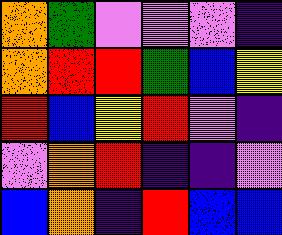[["orange", "green", "violet", "violet", "violet", "indigo"], ["orange", "red", "red", "green", "blue", "yellow"], ["red", "blue", "yellow", "red", "violet", "indigo"], ["violet", "orange", "red", "indigo", "indigo", "violet"], ["blue", "orange", "indigo", "red", "blue", "blue"]]